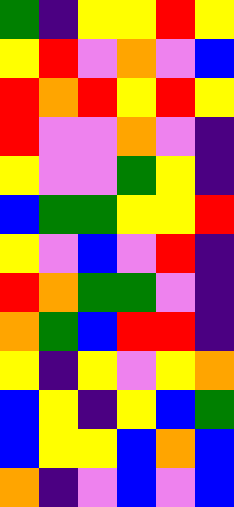[["green", "indigo", "yellow", "yellow", "red", "yellow"], ["yellow", "red", "violet", "orange", "violet", "blue"], ["red", "orange", "red", "yellow", "red", "yellow"], ["red", "violet", "violet", "orange", "violet", "indigo"], ["yellow", "violet", "violet", "green", "yellow", "indigo"], ["blue", "green", "green", "yellow", "yellow", "red"], ["yellow", "violet", "blue", "violet", "red", "indigo"], ["red", "orange", "green", "green", "violet", "indigo"], ["orange", "green", "blue", "red", "red", "indigo"], ["yellow", "indigo", "yellow", "violet", "yellow", "orange"], ["blue", "yellow", "indigo", "yellow", "blue", "green"], ["blue", "yellow", "yellow", "blue", "orange", "blue"], ["orange", "indigo", "violet", "blue", "violet", "blue"]]